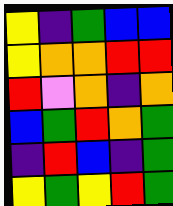[["yellow", "indigo", "green", "blue", "blue"], ["yellow", "orange", "orange", "red", "red"], ["red", "violet", "orange", "indigo", "orange"], ["blue", "green", "red", "orange", "green"], ["indigo", "red", "blue", "indigo", "green"], ["yellow", "green", "yellow", "red", "green"]]